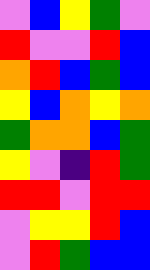[["violet", "blue", "yellow", "green", "violet"], ["red", "violet", "violet", "red", "blue"], ["orange", "red", "blue", "green", "blue"], ["yellow", "blue", "orange", "yellow", "orange"], ["green", "orange", "orange", "blue", "green"], ["yellow", "violet", "indigo", "red", "green"], ["red", "red", "violet", "red", "red"], ["violet", "yellow", "yellow", "red", "blue"], ["violet", "red", "green", "blue", "blue"]]